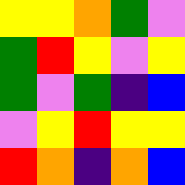[["yellow", "yellow", "orange", "green", "violet"], ["green", "red", "yellow", "violet", "yellow"], ["green", "violet", "green", "indigo", "blue"], ["violet", "yellow", "red", "yellow", "yellow"], ["red", "orange", "indigo", "orange", "blue"]]